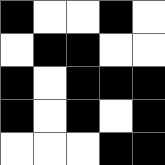[["black", "white", "white", "black", "white"], ["white", "black", "black", "white", "white"], ["black", "white", "black", "black", "black"], ["black", "white", "black", "white", "black"], ["white", "white", "white", "black", "black"]]